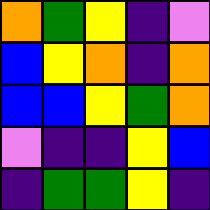[["orange", "green", "yellow", "indigo", "violet"], ["blue", "yellow", "orange", "indigo", "orange"], ["blue", "blue", "yellow", "green", "orange"], ["violet", "indigo", "indigo", "yellow", "blue"], ["indigo", "green", "green", "yellow", "indigo"]]